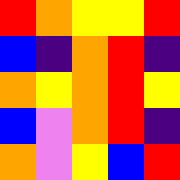[["red", "orange", "yellow", "yellow", "red"], ["blue", "indigo", "orange", "red", "indigo"], ["orange", "yellow", "orange", "red", "yellow"], ["blue", "violet", "orange", "red", "indigo"], ["orange", "violet", "yellow", "blue", "red"]]